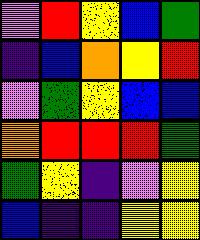[["violet", "red", "yellow", "blue", "green"], ["indigo", "blue", "orange", "yellow", "red"], ["violet", "green", "yellow", "blue", "blue"], ["orange", "red", "red", "red", "green"], ["green", "yellow", "indigo", "violet", "yellow"], ["blue", "indigo", "indigo", "yellow", "yellow"]]